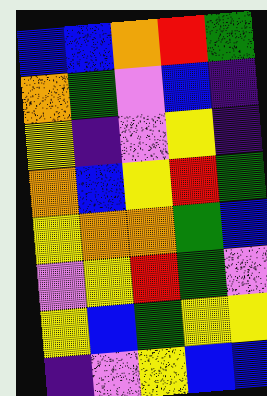[["blue", "blue", "orange", "red", "green"], ["orange", "green", "violet", "blue", "indigo"], ["yellow", "indigo", "violet", "yellow", "indigo"], ["orange", "blue", "yellow", "red", "green"], ["yellow", "orange", "orange", "green", "blue"], ["violet", "yellow", "red", "green", "violet"], ["yellow", "blue", "green", "yellow", "yellow"], ["indigo", "violet", "yellow", "blue", "blue"]]